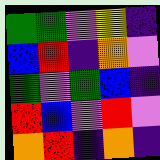[["green", "green", "violet", "yellow", "indigo"], ["blue", "red", "indigo", "orange", "violet"], ["green", "violet", "green", "blue", "indigo"], ["red", "blue", "violet", "red", "violet"], ["orange", "red", "indigo", "orange", "indigo"]]